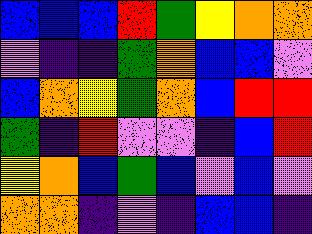[["blue", "blue", "blue", "red", "green", "yellow", "orange", "orange"], ["violet", "indigo", "indigo", "green", "orange", "blue", "blue", "violet"], ["blue", "orange", "yellow", "green", "orange", "blue", "red", "red"], ["green", "indigo", "red", "violet", "violet", "indigo", "blue", "red"], ["yellow", "orange", "blue", "green", "blue", "violet", "blue", "violet"], ["orange", "orange", "indigo", "violet", "indigo", "blue", "blue", "indigo"]]